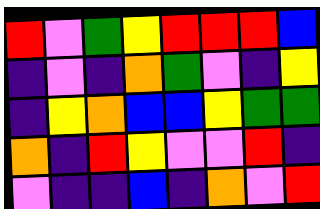[["red", "violet", "green", "yellow", "red", "red", "red", "blue"], ["indigo", "violet", "indigo", "orange", "green", "violet", "indigo", "yellow"], ["indigo", "yellow", "orange", "blue", "blue", "yellow", "green", "green"], ["orange", "indigo", "red", "yellow", "violet", "violet", "red", "indigo"], ["violet", "indigo", "indigo", "blue", "indigo", "orange", "violet", "red"]]